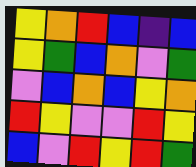[["yellow", "orange", "red", "blue", "indigo", "blue"], ["yellow", "green", "blue", "orange", "violet", "green"], ["violet", "blue", "orange", "blue", "yellow", "orange"], ["red", "yellow", "violet", "violet", "red", "yellow"], ["blue", "violet", "red", "yellow", "red", "green"]]